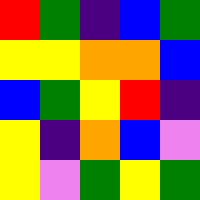[["red", "green", "indigo", "blue", "green"], ["yellow", "yellow", "orange", "orange", "blue"], ["blue", "green", "yellow", "red", "indigo"], ["yellow", "indigo", "orange", "blue", "violet"], ["yellow", "violet", "green", "yellow", "green"]]